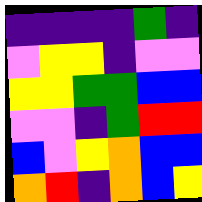[["indigo", "indigo", "indigo", "indigo", "green", "indigo"], ["violet", "yellow", "yellow", "indigo", "violet", "violet"], ["yellow", "yellow", "green", "green", "blue", "blue"], ["violet", "violet", "indigo", "green", "red", "red"], ["blue", "violet", "yellow", "orange", "blue", "blue"], ["orange", "red", "indigo", "orange", "blue", "yellow"]]